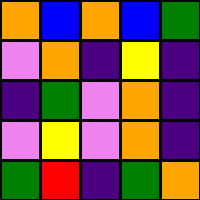[["orange", "blue", "orange", "blue", "green"], ["violet", "orange", "indigo", "yellow", "indigo"], ["indigo", "green", "violet", "orange", "indigo"], ["violet", "yellow", "violet", "orange", "indigo"], ["green", "red", "indigo", "green", "orange"]]